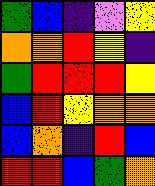[["green", "blue", "indigo", "violet", "yellow"], ["orange", "orange", "red", "yellow", "indigo"], ["green", "red", "red", "red", "yellow"], ["blue", "red", "yellow", "orange", "orange"], ["blue", "orange", "indigo", "red", "blue"], ["red", "red", "blue", "green", "orange"]]